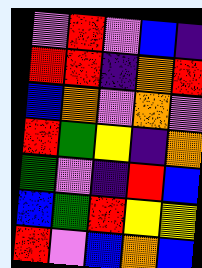[["violet", "red", "violet", "blue", "indigo"], ["red", "red", "indigo", "orange", "red"], ["blue", "orange", "violet", "orange", "violet"], ["red", "green", "yellow", "indigo", "orange"], ["green", "violet", "indigo", "red", "blue"], ["blue", "green", "red", "yellow", "yellow"], ["red", "violet", "blue", "orange", "blue"]]